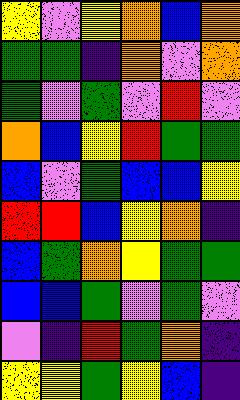[["yellow", "violet", "yellow", "orange", "blue", "orange"], ["green", "green", "indigo", "orange", "violet", "orange"], ["green", "violet", "green", "violet", "red", "violet"], ["orange", "blue", "yellow", "red", "green", "green"], ["blue", "violet", "green", "blue", "blue", "yellow"], ["red", "red", "blue", "yellow", "orange", "indigo"], ["blue", "green", "orange", "yellow", "green", "green"], ["blue", "blue", "green", "violet", "green", "violet"], ["violet", "indigo", "red", "green", "orange", "indigo"], ["yellow", "yellow", "green", "yellow", "blue", "indigo"]]